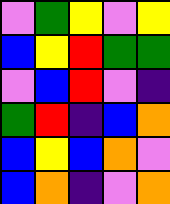[["violet", "green", "yellow", "violet", "yellow"], ["blue", "yellow", "red", "green", "green"], ["violet", "blue", "red", "violet", "indigo"], ["green", "red", "indigo", "blue", "orange"], ["blue", "yellow", "blue", "orange", "violet"], ["blue", "orange", "indigo", "violet", "orange"]]